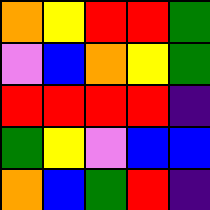[["orange", "yellow", "red", "red", "green"], ["violet", "blue", "orange", "yellow", "green"], ["red", "red", "red", "red", "indigo"], ["green", "yellow", "violet", "blue", "blue"], ["orange", "blue", "green", "red", "indigo"]]